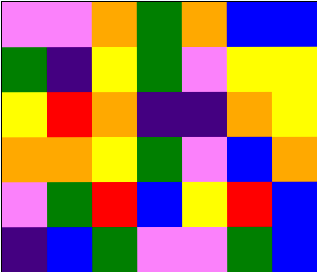[["violet", "violet", "orange", "green", "orange", "blue", "blue"], ["green", "indigo", "yellow", "green", "violet", "yellow", "yellow"], ["yellow", "red", "orange", "indigo", "indigo", "orange", "yellow"], ["orange", "orange", "yellow", "green", "violet", "blue", "orange"], ["violet", "green", "red", "blue", "yellow", "red", "blue"], ["indigo", "blue", "green", "violet", "violet", "green", "blue"]]